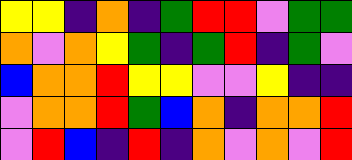[["yellow", "yellow", "indigo", "orange", "indigo", "green", "red", "red", "violet", "green", "green"], ["orange", "violet", "orange", "yellow", "green", "indigo", "green", "red", "indigo", "green", "violet"], ["blue", "orange", "orange", "red", "yellow", "yellow", "violet", "violet", "yellow", "indigo", "indigo"], ["violet", "orange", "orange", "red", "green", "blue", "orange", "indigo", "orange", "orange", "red"], ["violet", "red", "blue", "indigo", "red", "indigo", "orange", "violet", "orange", "violet", "red"]]